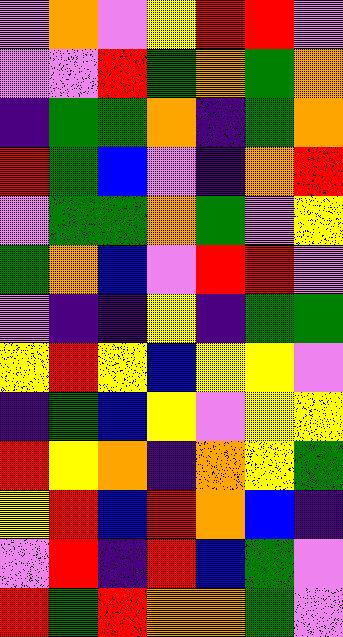[["violet", "orange", "violet", "yellow", "red", "red", "violet"], ["violet", "violet", "red", "green", "orange", "green", "orange"], ["indigo", "green", "green", "orange", "indigo", "green", "orange"], ["red", "green", "blue", "violet", "indigo", "orange", "red"], ["violet", "green", "green", "orange", "green", "violet", "yellow"], ["green", "orange", "blue", "violet", "red", "red", "violet"], ["violet", "indigo", "indigo", "yellow", "indigo", "green", "green"], ["yellow", "red", "yellow", "blue", "yellow", "yellow", "violet"], ["indigo", "green", "blue", "yellow", "violet", "yellow", "yellow"], ["red", "yellow", "orange", "indigo", "orange", "yellow", "green"], ["yellow", "red", "blue", "red", "orange", "blue", "indigo"], ["violet", "red", "indigo", "red", "blue", "green", "violet"], ["red", "green", "red", "orange", "orange", "green", "violet"]]